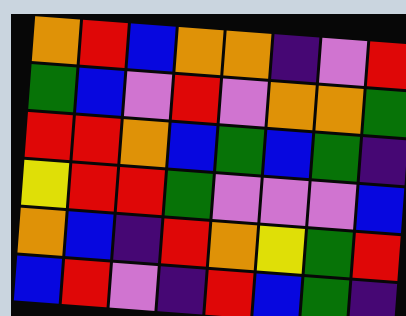[["orange", "red", "blue", "orange", "orange", "indigo", "violet", "red"], ["green", "blue", "violet", "red", "violet", "orange", "orange", "green"], ["red", "red", "orange", "blue", "green", "blue", "green", "indigo"], ["yellow", "red", "red", "green", "violet", "violet", "violet", "blue"], ["orange", "blue", "indigo", "red", "orange", "yellow", "green", "red"], ["blue", "red", "violet", "indigo", "red", "blue", "green", "indigo"]]